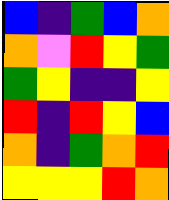[["blue", "indigo", "green", "blue", "orange"], ["orange", "violet", "red", "yellow", "green"], ["green", "yellow", "indigo", "indigo", "yellow"], ["red", "indigo", "red", "yellow", "blue"], ["orange", "indigo", "green", "orange", "red"], ["yellow", "yellow", "yellow", "red", "orange"]]